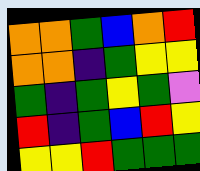[["orange", "orange", "green", "blue", "orange", "red"], ["orange", "orange", "indigo", "green", "yellow", "yellow"], ["green", "indigo", "green", "yellow", "green", "violet"], ["red", "indigo", "green", "blue", "red", "yellow"], ["yellow", "yellow", "red", "green", "green", "green"]]